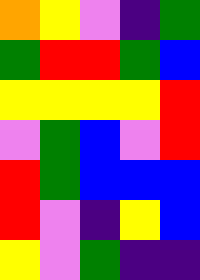[["orange", "yellow", "violet", "indigo", "green"], ["green", "red", "red", "green", "blue"], ["yellow", "yellow", "yellow", "yellow", "red"], ["violet", "green", "blue", "violet", "red"], ["red", "green", "blue", "blue", "blue"], ["red", "violet", "indigo", "yellow", "blue"], ["yellow", "violet", "green", "indigo", "indigo"]]